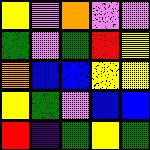[["yellow", "violet", "orange", "violet", "violet"], ["green", "violet", "green", "red", "yellow"], ["orange", "blue", "blue", "yellow", "yellow"], ["yellow", "green", "violet", "blue", "blue"], ["red", "indigo", "green", "yellow", "green"]]